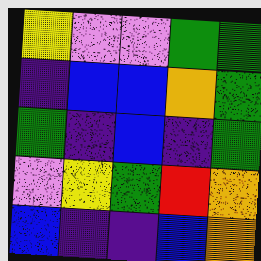[["yellow", "violet", "violet", "green", "green"], ["indigo", "blue", "blue", "orange", "green"], ["green", "indigo", "blue", "indigo", "green"], ["violet", "yellow", "green", "red", "orange"], ["blue", "indigo", "indigo", "blue", "orange"]]